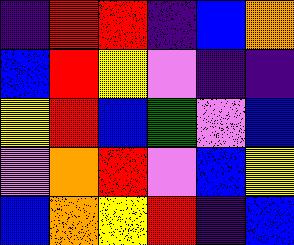[["indigo", "red", "red", "indigo", "blue", "orange"], ["blue", "red", "yellow", "violet", "indigo", "indigo"], ["yellow", "red", "blue", "green", "violet", "blue"], ["violet", "orange", "red", "violet", "blue", "yellow"], ["blue", "orange", "yellow", "red", "indigo", "blue"]]